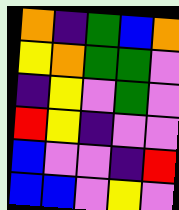[["orange", "indigo", "green", "blue", "orange"], ["yellow", "orange", "green", "green", "violet"], ["indigo", "yellow", "violet", "green", "violet"], ["red", "yellow", "indigo", "violet", "violet"], ["blue", "violet", "violet", "indigo", "red"], ["blue", "blue", "violet", "yellow", "violet"]]